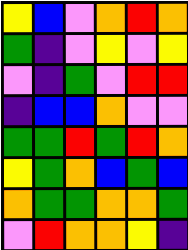[["yellow", "blue", "violet", "orange", "red", "orange"], ["green", "indigo", "violet", "yellow", "violet", "yellow"], ["violet", "indigo", "green", "violet", "red", "red"], ["indigo", "blue", "blue", "orange", "violet", "violet"], ["green", "green", "red", "green", "red", "orange"], ["yellow", "green", "orange", "blue", "green", "blue"], ["orange", "green", "green", "orange", "orange", "green"], ["violet", "red", "orange", "orange", "yellow", "indigo"]]